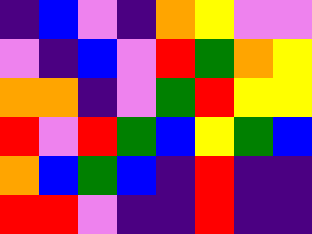[["indigo", "blue", "violet", "indigo", "orange", "yellow", "violet", "violet"], ["violet", "indigo", "blue", "violet", "red", "green", "orange", "yellow"], ["orange", "orange", "indigo", "violet", "green", "red", "yellow", "yellow"], ["red", "violet", "red", "green", "blue", "yellow", "green", "blue"], ["orange", "blue", "green", "blue", "indigo", "red", "indigo", "indigo"], ["red", "red", "violet", "indigo", "indigo", "red", "indigo", "indigo"]]